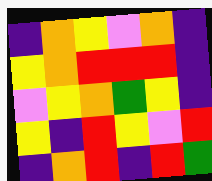[["indigo", "orange", "yellow", "violet", "orange", "indigo"], ["yellow", "orange", "red", "red", "red", "indigo"], ["violet", "yellow", "orange", "green", "yellow", "indigo"], ["yellow", "indigo", "red", "yellow", "violet", "red"], ["indigo", "orange", "red", "indigo", "red", "green"]]